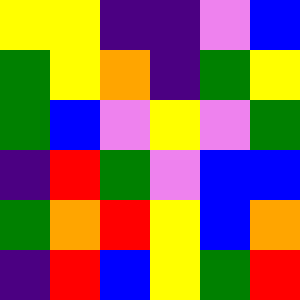[["yellow", "yellow", "indigo", "indigo", "violet", "blue"], ["green", "yellow", "orange", "indigo", "green", "yellow"], ["green", "blue", "violet", "yellow", "violet", "green"], ["indigo", "red", "green", "violet", "blue", "blue"], ["green", "orange", "red", "yellow", "blue", "orange"], ["indigo", "red", "blue", "yellow", "green", "red"]]